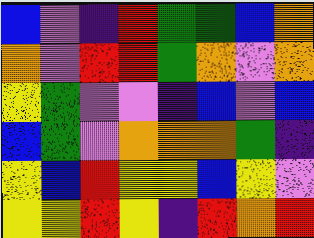[["blue", "violet", "indigo", "red", "green", "green", "blue", "orange"], ["orange", "violet", "red", "red", "green", "orange", "violet", "orange"], ["yellow", "green", "violet", "violet", "indigo", "blue", "violet", "blue"], ["blue", "green", "violet", "orange", "orange", "orange", "green", "indigo"], ["yellow", "blue", "red", "yellow", "yellow", "blue", "yellow", "violet"], ["yellow", "yellow", "red", "yellow", "indigo", "red", "orange", "red"]]